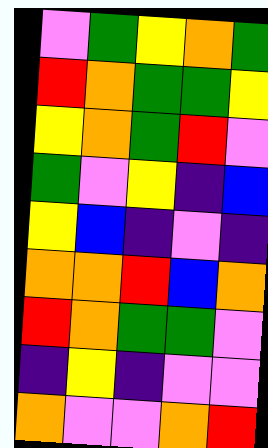[["violet", "green", "yellow", "orange", "green"], ["red", "orange", "green", "green", "yellow"], ["yellow", "orange", "green", "red", "violet"], ["green", "violet", "yellow", "indigo", "blue"], ["yellow", "blue", "indigo", "violet", "indigo"], ["orange", "orange", "red", "blue", "orange"], ["red", "orange", "green", "green", "violet"], ["indigo", "yellow", "indigo", "violet", "violet"], ["orange", "violet", "violet", "orange", "red"]]